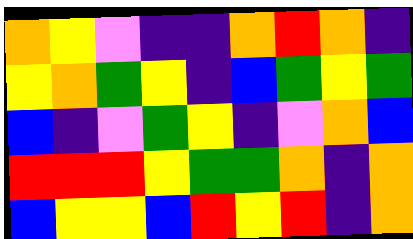[["orange", "yellow", "violet", "indigo", "indigo", "orange", "red", "orange", "indigo"], ["yellow", "orange", "green", "yellow", "indigo", "blue", "green", "yellow", "green"], ["blue", "indigo", "violet", "green", "yellow", "indigo", "violet", "orange", "blue"], ["red", "red", "red", "yellow", "green", "green", "orange", "indigo", "orange"], ["blue", "yellow", "yellow", "blue", "red", "yellow", "red", "indigo", "orange"]]